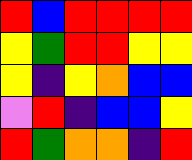[["red", "blue", "red", "red", "red", "red"], ["yellow", "green", "red", "red", "yellow", "yellow"], ["yellow", "indigo", "yellow", "orange", "blue", "blue"], ["violet", "red", "indigo", "blue", "blue", "yellow"], ["red", "green", "orange", "orange", "indigo", "red"]]